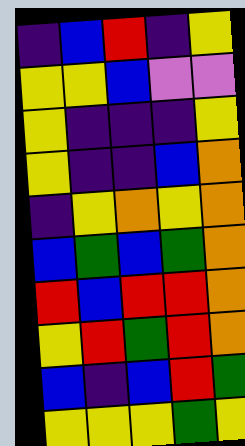[["indigo", "blue", "red", "indigo", "yellow"], ["yellow", "yellow", "blue", "violet", "violet"], ["yellow", "indigo", "indigo", "indigo", "yellow"], ["yellow", "indigo", "indigo", "blue", "orange"], ["indigo", "yellow", "orange", "yellow", "orange"], ["blue", "green", "blue", "green", "orange"], ["red", "blue", "red", "red", "orange"], ["yellow", "red", "green", "red", "orange"], ["blue", "indigo", "blue", "red", "green"], ["yellow", "yellow", "yellow", "green", "yellow"]]